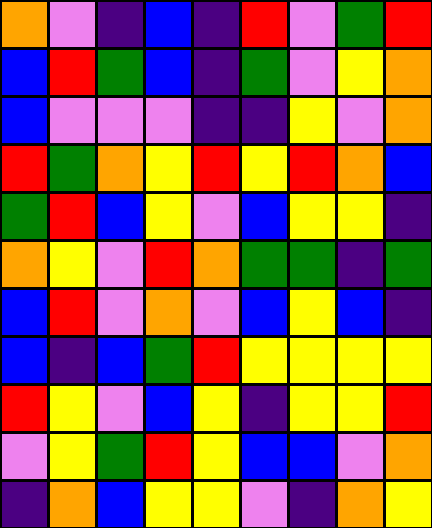[["orange", "violet", "indigo", "blue", "indigo", "red", "violet", "green", "red"], ["blue", "red", "green", "blue", "indigo", "green", "violet", "yellow", "orange"], ["blue", "violet", "violet", "violet", "indigo", "indigo", "yellow", "violet", "orange"], ["red", "green", "orange", "yellow", "red", "yellow", "red", "orange", "blue"], ["green", "red", "blue", "yellow", "violet", "blue", "yellow", "yellow", "indigo"], ["orange", "yellow", "violet", "red", "orange", "green", "green", "indigo", "green"], ["blue", "red", "violet", "orange", "violet", "blue", "yellow", "blue", "indigo"], ["blue", "indigo", "blue", "green", "red", "yellow", "yellow", "yellow", "yellow"], ["red", "yellow", "violet", "blue", "yellow", "indigo", "yellow", "yellow", "red"], ["violet", "yellow", "green", "red", "yellow", "blue", "blue", "violet", "orange"], ["indigo", "orange", "blue", "yellow", "yellow", "violet", "indigo", "orange", "yellow"]]